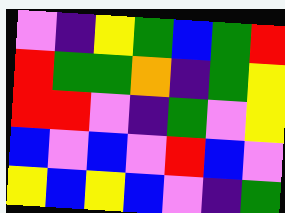[["violet", "indigo", "yellow", "green", "blue", "green", "red"], ["red", "green", "green", "orange", "indigo", "green", "yellow"], ["red", "red", "violet", "indigo", "green", "violet", "yellow"], ["blue", "violet", "blue", "violet", "red", "blue", "violet"], ["yellow", "blue", "yellow", "blue", "violet", "indigo", "green"]]